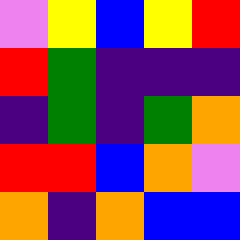[["violet", "yellow", "blue", "yellow", "red"], ["red", "green", "indigo", "indigo", "indigo"], ["indigo", "green", "indigo", "green", "orange"], ["red", "red", "blue", "orange", "violet"], ["orange", "indigo", "orange", "blue", "blue"]]